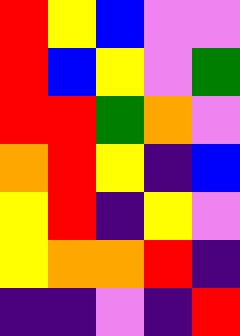[["red", "yellow", "blue", "violet", "violet"], ["red", "blue", "yellow", "violet", "green"], ["red", "red", "green", "orange", "violet"], ["orange", "red", "yellow", "indigo", "blue"], ["yellow", "red", "indigo", "yellow", "violet"], ["yellow", "orange", "orange", "red", "indigo"], ["indigo", "indigo", "violet", "indigo", "red"]]